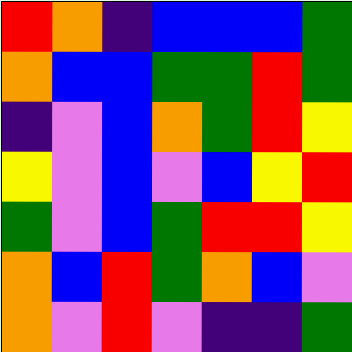[["red", "orange", "indigo", "blue", "blue", "blue", "green"], ["orange", "blue", "blue", "green", "green", "red", "green"], ["indigo", "violet", "blue", "orange", "green", "red", "yellow"], ["yellow", "violet", "blue", "violet", "blue", "yellow", "red"], ["green", "violet", "blue", "green", "red", "red", "yellow"], ["orange", "blue", "red", "green", "orange", "blue", "violet"], ["orange", "violet", "red", "violet", "indigo", "indigo", "green"]]